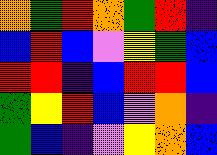[["orange", "green", "red", "orange", "green", "red", "indigo"], ["blue", "red", "blue", "violet", "yellow", "green", "blue"], ["red", "red", "indigo", "blue", "red", "red", "blue"], ["green", "yellow", "red", "blue", "violet", "orange", "indigo"], ["green", "blue", "indigo", "violet", "yellow", "orange", "blue"]]